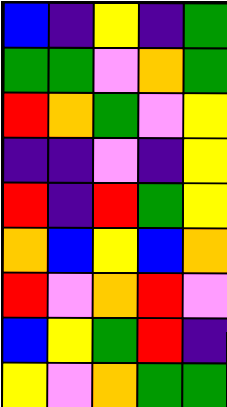[["blue", "indigo", "yellow", "indigo", "green"], ["green", "green", "violet", "orange", "green"], ["red", "orange", "green", "violet", "yellow"], ["indigo", "indigo", "violet", "indigo", "yellow"], ["red", "indigo", "red", "green", "yellow"], ["orange", "blue", "yellow", "blue", "orange"], ["red", "violet", "orange", "red", "violet"], ["blue", "yellow", "green", "red", "indigo"], ["yellow", "violet", "orange", "green", "green"]]